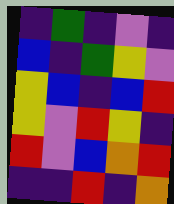[["indigo", "green", "indigo", "violet", "indigo"], ["blue", "indigo", "green", "yellow", "violet"], ["yellow", "blue", "indigo", "blue", "red"], ["yellow", "violet", "red", "yellow", "indigo"], ["red", "violet", "blue", "orange", "red"], ["indigo", "indigo", "red", "indigo", "orange"]]